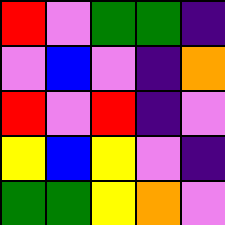[["red", "violet", "green", "green", "indigo"], ["violet", "blue", "violet", "indigo", "orange"], ["red", "violet", "red", "indigo", "violet"], ["yellow", "blue", "yellow", "violet", "indigo"], ["green", "green", "yellow", "orange", "violet"]]